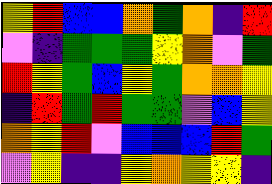[["yellow", "red", "blue", "blue", "orange", "green", "orange", "indigo", "red"], ["violet", "indigo", "green", "green", "green", "yellow", "orange", "violet", "green"], ["red", "yellow", "green", "blue", "yellow", "green", "orange", "orange", "yellow"], ["indigo", "red", "green", "red", "green", "green", "violet", "blue", "yellow"], ["orange", "yellow", "red", "violet", "blue", "blue", "blue", "red", "green"], ["violet", "yellow", "indigo", "indigo", "yellow", "orange", "yellow", "yellow", "indigo"]]